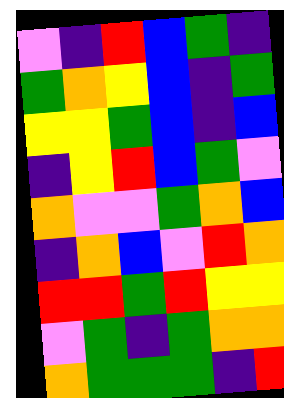[["violet", "indigo", "red", "blue", "green", "indigo"], ["green", "orange", "yellow", "blue", "indigo", "green"], ["yellow", "yellow", "green", "blue", "indigo", "blue"], ["indigo", "yellow", "red", "blue", "green", "violet"], ["orange", "violet", "violet", "green", "orange", "blue"], ["indigo", "orange", "blue", "violet", "red", "orange"], ["red", "red", "green", "red", "yellow", "yellow"], ["violet", "green", "indigo", "green", "orange", "orange"], ["orange", "green", "green", "green", "indigo", "red"]]